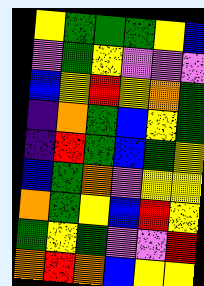[["yellow", "green", "green", "green", "yellow", "blue"], ["violet", "green", "yellow", "violet", "violet", "violet"], ["blue", "yellow", "red", "yellow", "orange", "green"], ["indigo", "orange", "green", "blue", "yellow", "green"], ["indigo", "red", "green", "blue", "green", "yellow"], ["blue", "green", "orange", "violet", "yellow", "yellow"], ["orange", "green", "yellow", "blue", "red", "yellow"], ["green", "yellow", "green", "violet", "violet", "red"], ["orange", "red", "orange", "blue", "yellow", "yellow"]]